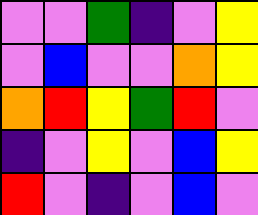[["violet", "violet", "green", "indigo", "violet", "yellow"], ["violet", "blue", "violet", "violet", "orange", "yellow"], ["orange", "red", "yellow", "green", "red", "violet"], ["indigo", "violet", "yellow", "violet", "blue", "yellow"], ["red", "violet", "indigo", "violet", "blue", "violet"]]